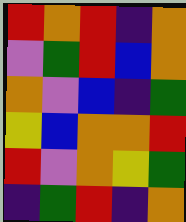[["red", "orange", "red", "indigo", "orange"], ["violet", "green", "red", "blue", "orange"], ["orange", "violet", "blue", "indigo", "green"], ["yellow", "blue", "orange", "orange", "red"], ["red", "violet", "orange", "yellow", "green"], ["indigo", "green", "red", "indigo", "orange"]]